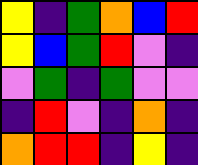[["yellow", "indigo", "green", "orange", "blue", "red"], ["yellow", "blue", "green", "red", "violet", "indigo"], ["violet", "green", "indigo", "green", "violet", "violet"], ["indigo", "red", "violet", "indigo", "orange", "indigo"], ["orange", "red", "red", "indigo", "yellow", "indigo"]]